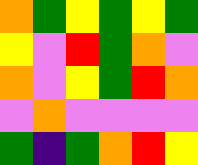[["orange", "green", "yellow", "green", "yellow", "green"], ["yellow", "violet", "red", "green", "orange", "violet"], ["orange", "violet", "yellow", "green", "red", "orange"], ["violet", "orange", "violet", "violet", "violet", "violet"], ["green", "indigo", "green", "orange", "red", "yellow"]]